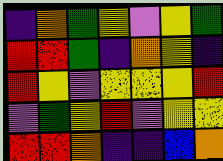[["indigo", "orange", "green", "yellow", "violet", "yellow", "green"], ["red", "red", "green", "indigo", "orange", "yellow", "indigo"], ["red", "yellow", "violet", "yellow", "yellow", "yellow", "red"], ["violet", "green", "yellow", "red", "violet", "yellow", "yellow"], ["red", "red", "orange", "indigo", "indigo", "blue", "orange"]]